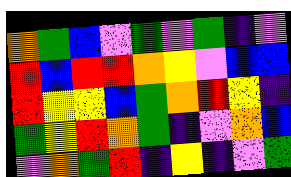[["orange", "green", "blue", "violet", "green", "violet", "green", "indigo", "violet"], ["red", "blue", "red", "red", "orange", "yellow", "violet", "blue", "blue"], ["red", "yellow", "yellow", "blue", "green", "orange", "red", "yellow", "indigo"], ["green", "yellow", "red", "orange", "green", "indigo", "violet", "orange", "blue"], ["violet", "orange", "green", "red", "indigo", "yellow", "indigo", "violet", "green"]]